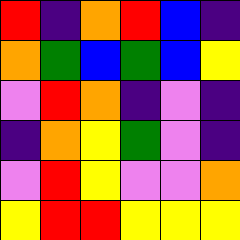[["red", "indigo", "orange", "red", "blue", "indigo"], ["orange", "green", "blue", "green", "blue", "yellow"], ["violet", "red", "orange", "indigo", "violet", "indigo"], ["indigo", "orange", "yellow", "green", "violet", "indigo"], ["violet", "red", "yellow", "violet", "violet", "orange"], ["yellow", "red", "red", "yellow", "yellow", "yellow"]]